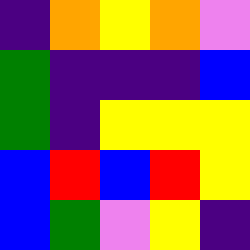[["indigo", "orange", "yellow", "orange", "violet"], ["green", "indigo", "indigo", "indigo", "blue"], ["green", "indigo", "yellow", "yellow", "yellow"], ["blue", "red", "blue", "red", "yellow"], ["blue", "green", "violet", "yellow", "indigo"]]